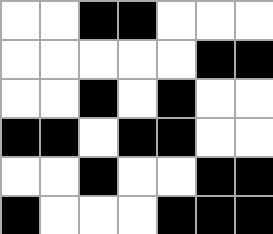[["white", "white", "black", "black", "white", "white", "white"], ["white", "white", "white", "white", "white", "black", "black"], ["white", "white", "black", "white", "black", "white", "white"], ["black", "black", "white", "black", "black", "white", "white"], ["white", "white", "black", "white", "white", "black", "black"], ["black", "white", "white", "white", "black", "black", "black"]]